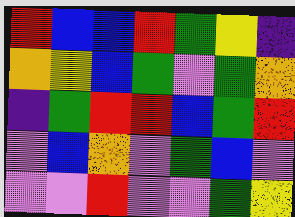[["red", "blue", "blue", "red", "green", "yellow", "indigo"], ["orange", "yellow", "blue", "green", "violet", "green", "orange"], ["indigo", "green", "red", "red", "blue", "green", "red"], ["violet", "blue", "orange", "violet", "green", "blue", "violet"], ["violet", "violet", "red", "violet", "violet", "green", "yellow"]]